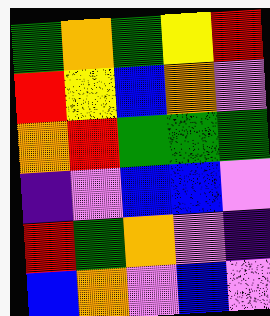[["green", "orange", "green", "yellow", "red"], ["red", "yellow", "blue", "orange", "violet"], ["orange", "red", "green", "green", "green"], ["indigo", "violet", "blue", "blue", "violet"], ["red", "green", "orange", "violet", "indigo"], ["blue", "orange", "violet", "blue", "violet"]]